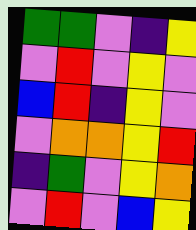[["green", "green", "violet", "indigo", "yellow"], ["violet", "red", "violet", "yellow", "violet"], ["blue", "red", "indigo", "yellow", "violet"], ["violet", "orange", "orange", "yellow", "red"], ["indigo", "green", "violet", "yellow", "orange"], ["violet", "red", "violet", "blue", "yellow"]]